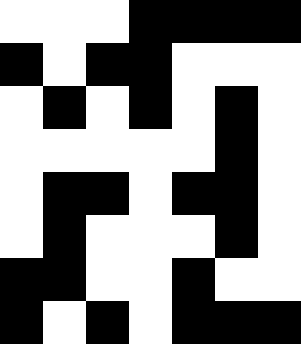[["white", "white", "white", "black", "black", "black", "black"], ["black", "white", "black", "black", "white", "white", "white"], ["white", "black", "white", "black", "white", "black", "white"], ["white", "white", "white", "white", "white", "black", "white"], ["white", "black", "black", "white", "black", "black", "white"], ["white", "black", "white", "white", "white", "black", "white"], ["black", "black", "white", "white", "black", "white", "white"], ["black", "white", "black", "white", "black", "black", "black"]]